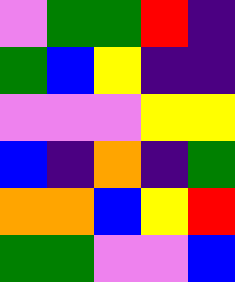[["violet", "green", "green", "red", "indigo"], ["green", "blue", "yellow", "indigo", "indigo"], ["violet", "violet", "violet", "yellow", "yellow"], ["blue", "indigo", "orange", "indigo", "green"], ["orange", "orange", "blue", "yellow", "red"], ["green", "green", "violet", "violet", "blue"]]